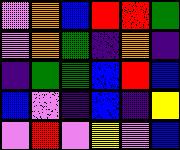[["violet", "orange", "blue", "red", "red", "green"], ["violet", "orange", "green", "indigo", "orange", "indigo"], ["indigo", "green", "green", "blue", "red", "blue"], ["blue", "violet", "indigo", "blue", "indigo", "yellow"], ["violet", "red", "violet", "yellow", "violet", "blue"]]